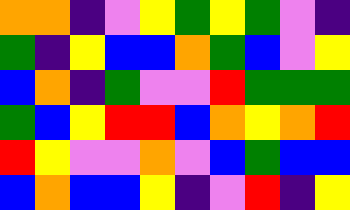[["orange", "orange", "indigo", "violet", "yellow", "green", "yellow", "green", "violet", "indigo"], ["green", "indigo", "yellow", "blue", "blue", "orange", "green", "blue", "violet", "yellow"], ["blue", "orange", "indigo", "green", "violet", "violet", "red", "green", "green", "green"], ["green", "blue", "yellow", "red", "red", "blue", "orange", "yellow", "orange", "red"], ["red", "yellow", "violet", "violet", "orange", "violet", "blue", "green", "blue", "blue"], ["blue", "orange", "blue", "blue", "yellow", "indigo", "violet", "red", "indigo", "yellow"]]